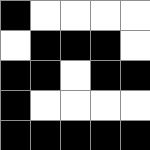[["black", "white", "white", "white", "white"], ["white", "black", "black", "black", "white"], ["black", "black", "white", "black", "black"], ["black", "white", "white", "white", "white"], ["black", "black", "black", "black", "black"]]